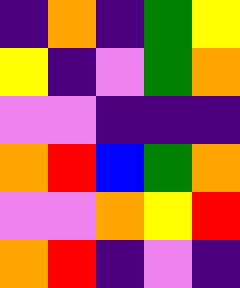[["indigo", "orange", "indigo", "green", "yellow"], ["yellow", "indigo", "violet", "green", "orange"], ["violet", "violet", "indigo", "indigo", "indigo"], ["orange", "red", "blue", "green", "orange"], ["violet", "violet", "orange", "yellow", "red"], ["orange", "red", "indigo", "violet", "indigo"]]